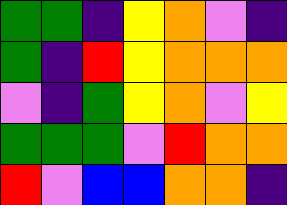[["green", "green", "indigo", "yellow", "orange", "violet", "indigo"], ["green", "indigo", "red", "yellow", "orange", "orange", "orange"], ["violet", "indigo", "green", "yellow", "orange", "violet", "yellow"], ["green", "green", "green", "violet", "red", "orange", "orange"], ["red", "violet", "blue", "blue", "orange", "orange", "indigo"]]